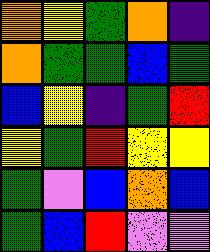[["orange", "yellow", "green", "orange", "indigo"], ["orange", "green", "green", "blue", "green"], ["blue", "yellow", "indigo", "green", "red"], ["yellow", "green", "red", "yellow", "yellow"], ["green", "violet", "blue", "orange", "blue"], ["green", "blue", "red", "violet", "violet"]]